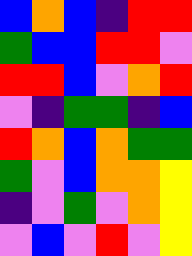[["blue", "orange", "blue", "indigo", "red", "red"], ["green", "blue", "blue", "red", "red", "violet"], ["red", "red", "blue", "violet", "orange", "red"], ["violet", "indigo", "green", "green", "indigo", "blue"], ["red", "orange", "blue", "orange", "green", "green"], ["green", "violet", "blue", "orange", "orange", "yellow"], ["indigo", "violet", "green", "violet", "orange", "yellow"], ["violet", "blue", "violet", "red", "violet", "yellow"]]